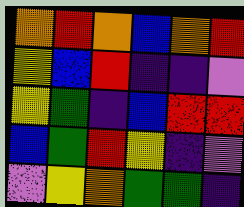[["orange", "red", "orange", "blue", "orange", "red"], ["yellow", "blue", "red", "indigo", "indigo", "violet"], ["yellow", "green", "indigo", "blue", "red", "red"], ["blue", "green", "red", "yellow", "indigo", "violet"], ["violet", "yellow", "orange", "green", "green", "indigo"]]